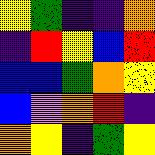[["yellow", "green", "indigo", "indigo", "orange"], ["indigo", "red", "yellow", "blue", "red"], ["blue", "blue", "green", "orange", "yellow"], ["blue", "violet", "orange", "red", "indigo"], ["orange", "yellow", "indigo", "green", "yellow"]]